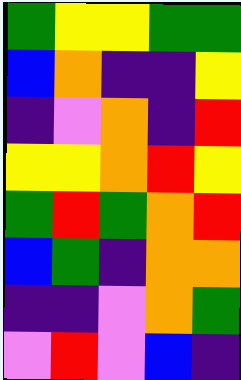[["green", "yellow", "yellow", "green", "green"], ["blue", "orange", "indigo", "indigo", "yellow"], ["indigo", "violet", "orange", "indigo", "red"], ["yellow", "yellow", "orange", "red", "yellow"], ["green", "red", "green", "orange", "red"], ["blue", "green", "indigo", "orange", "orange"], ["indigo", "indigo", "violet", "orange", "green"], ["violet", "red", "violet", "blue", "indigo"]]